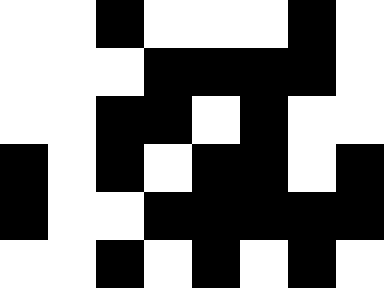[["white", "white", "black", "white", "white", "white", "black", "white"], ["white", "white", "white", "black", "black", "black", "black", "white"], ["white", "white", "black", "black", "white", "black", "white", "white"], ["black", "white", "black", "white", "black", "black", "white", "black"], ["black", "white", "white", "black", "black", "black", "black", "black"], ["white", "white", "black", "white", "black", "white", "black", "white"]]